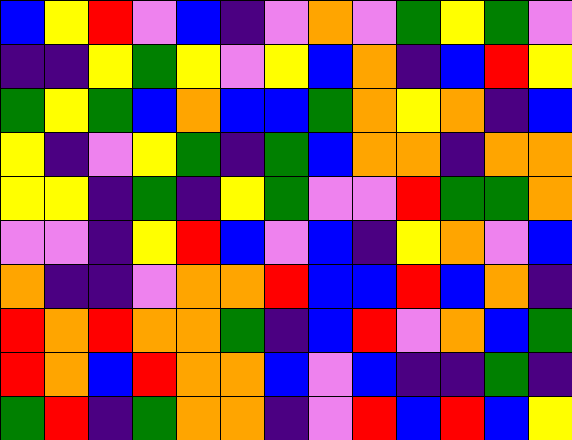[["blue", "yellow", "red", "violet", "blue", "indigo", "violet", "orange", "violet", "green", "yellow", "green", "violet"], ["indigo", "indigo", "yellow", "green", "yellow", "violet", "yellow", "blue", "orange", "indigo", "blue", "red", "yellow"], ["green", "yellow", "green", "blue", "orange", "blue", "blue", "green", "orange", "yellow", "orange", "indigo", "blue"], ["yellow", "indigo", "violet", "yellow", "green", "indigo", "green", "blue", "orange", "orange", "indigo", "orange", "orange"], ["yellow", "yellow", "indigo", "green", "indigo", "yellow", "green", "violet", "violet", "red", "green", "green", "orange"], ["violet", "violet", "indigo", "yellow", "red", "blue", "violet", "blue", "indigo", "yellow", "orange", "violet", "blue"], ["orange", "indigo", "indigo", "violet", "orange", "orange", "red", "blue", "blue", "red", "blue", "orange", "indigo"], ["red", "orange", "red", "orange", "orange", "green", "indigo", "blue", "red", "violet", "orange", "blue", "green"], ["red", "orange", "blue", "red", "orange", "orange", "blue", "violet", "blue", "indigo", "indigo", "green", "indigo"], ["green", "red", "indigo", "green", "orange", "orange", "indigo", "violet", "red", "blue", "red", "blue", "yellow"]]